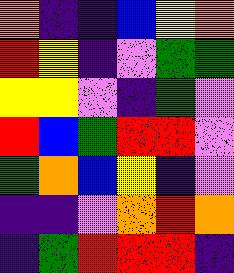[["orange", "indigo", "indigo", "blue", "yellow", "orange"], ["red", "yellow", "indigo", "violet", "green", "green"], ["yellow", "yellow", "violet", "indigo", "green", "violet"], ["red", "blue", "green", "red", "red", "violet"], ["green", "orange", "blue", "yellow", "indigo", "violet"], ["indigo", "indigo", "violet", "orange", "red", "orange"], ["indigo", "green", "red", "red", "red", "indigo"]]